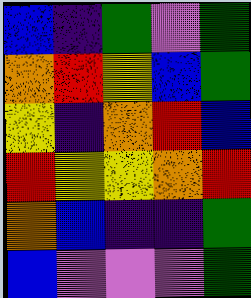[["blue", "indigo", "green", "violet", "green"], ["orange", "red", "yellow", "blue", "green"], ["yellow", "indigo", "orange", "red", "blue"], ["red", "yellow", "yellow", "orange", "red"], ["orange", "blue", "indigo", "indigo", "green"], ["blue", "violet", "violet", "violet", "green"]]